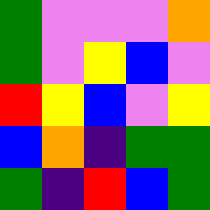[["green", "violet", "violet", "violet", "orange"], ["green", "violet", "yellow", "blue", "violet"], ["red", "yellow", "blue", "violet", "yellow"], ["blue", "orange", "indigo", "green", "green"], ["green", "indigo", "red", "blue", "green"]]